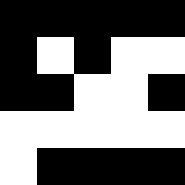[["black", "black", "black", "black", "black"], ["black", "white", "black", "white", "white"], ["black", "black", "white", "white", "black"], ["white", "white", "white", "white", "white"], ["white", "black", "black", "black", "black"]]